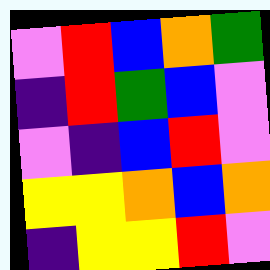[["violet", "red", "blue", "orange", "green"], ["indigo", "red", "green", "blue", "violet"], ["violet", "indigo", "blue", "red", "violet"], ["yellow", "yellow", "orange", "blue", "orange"], ["indigo", "yellow", "yellow", "red", "violet"]]